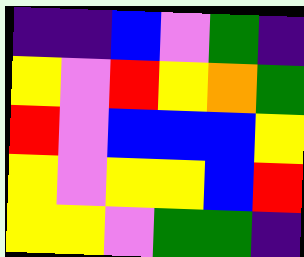[["indigo", "indigo", "blue", "violet", "green", "indigo"], ["yellow", "violet", "red", "yellow", "orange", "green"], ["red", "violet", "blue", "blue", "blue", "yellow"], ["yellow", "violet", "yellow", "yellow", "blue", "red"], ["yellow", "yellow", "violet", "green", "green", "indigo"]]